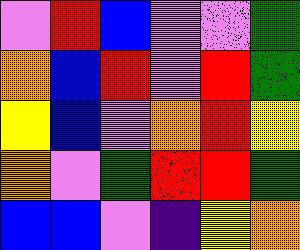[["violet", "red", "blue", "violet", "violet", "green"], ["orange", "blue", "red", "violet", "red", "green"], ["yellow", "blue", "violet", "orange", "red", "yellow"], ["orange", "violet", "green", "red", "red", "green"], ["blue", "blue", "violet", "indigo", "yellow", "orange"]]